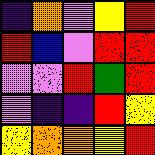[["indigo", "orange", "violet", "yellow", "red"], ["red", "blue", "violet", "red", "red"], ["violet", "violet", "red", "green", "red"], ["violet", "indigo", "indigo", "red", "yellow"], ["yellow", "orange", "orange", "yellow", "red"]]